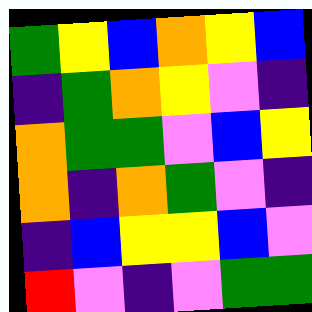[["green", "yellow", "blue", "orange", "yellow", "blue"], ["indigo", "green", "orange", "yellow", "violet", "indigo"], ["orange", "green", "green", "violet", "blue", "yellow"], ["orange", "indigo", "orange", "green", "violet", "indigo"], ["indigo", "blue", "yellow", "yellow", "blue", "violet"], ["red", "violet", "indigo", "violet", "green", "green"]]